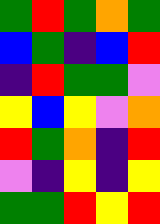[["green", "red", "green", "orange", "green"], ["blue", "green", "indigo", "blue", "red"], ["indigo", "red", "green", "green", "violet"], ["yellow", "blue", "yellow", "violet", "orange"], ["red", "green", "orange", "indigo", "red"], ["violet", "indigo", "yellow", "indigo", "yellow"], ["green", "green", "red", "yellow", "red"]]